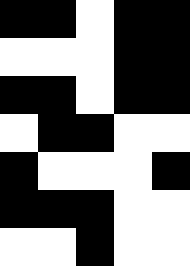[["black", "black", "white", "black", "black"], ["white", "white", "white", "black", "black"], ["black", "black", "white", "black", "black"], ["white", "black", "black", "white", "white"], ["black", "white", "white", "white", "black"], ["black", "black", "black", "white", "white"], ["white", "white", "black", "white", "white"]]